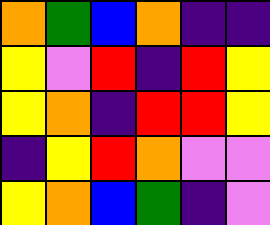[["orange", "green", "blue", "orange", "indigo", "indigo"], ["yellow", "violet", "red", "indigo", "red", "yellow"], ["yellow", "orange", "indigo", "red", "red", "yellow"], ["indigo", "yellow", "red", "orange", "violet", "violet"], ["yellow", "orange", "blue", "green", "indigo", "violet"]]